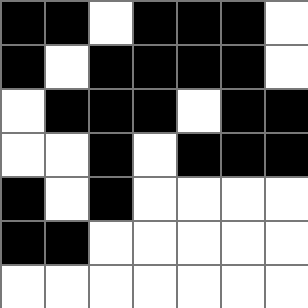[["black", "black", "white", "black", "black", "black", "white"], ["black", "white", "black", "black", "black", "black", "white"], ["white", "black", "black", "black", "white", "black", "black"], ["white", "white", "black", "white", "black", "black", "black"], ["black", "white", "black", "white", "white", "white", "white"], ["black", "black", "white", "white", "white", "white", "white"], ["white", "white", "white", "white", "white", "white", "white"]]